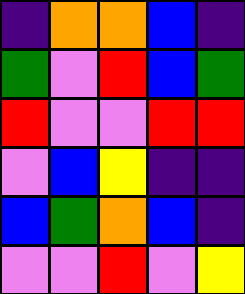[["indigo", "orange", "orange", "blue", "indigo"], ["green", "violet", "red", "blue", "green"], ["red", "violet", "violet", "red", "red"], ["violet", "blue", "yellow", "indigo", "indigo"], ["blue", "green", "orange", "blue", "indigo"], ["violet", "violet", "red", "violet", "yellow"]]